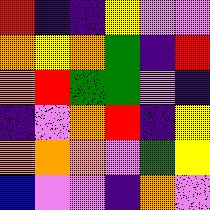[["red", "indigo", "indigo", "yellow", "violet", "violet"], ["orange", "yellow", "orange", "green", "indigo", "red"], ["orange", "red", "green", "green", "violet", "indigo"], ["indigo", "violet", "orange", "red", "indigo", "yellow"], ["orange", "orange", "orange", "violet", "green", "yellow"], ["blue", "violet", "violet", "indigo", "orange", "violet"]]